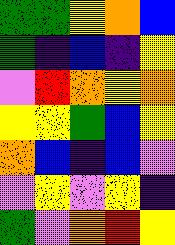[["green", "green", "yellow", "orange", "blue"], ["green", "indigo", "blue", "indigo", "yellow"], ["violet", "red", "orange", "yellow", "orange"], ["yellow", "yellow", "green", "blue", "yellow"], ["orange", "blue", "indigo", "blue", "violet"], ["violet", "yellow", "violet", "yellow", "indigo"], ["green", "violet", "orange", "red", "yellow"]]